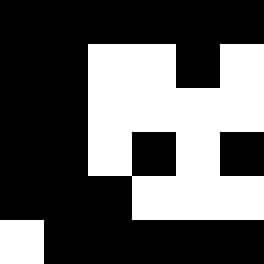[["black", "black", "black", "black", "black", "black"], ["black", "black", "white", "white", "black", "white"], ["black", "black", "white", "white", "white", "white"], ["black", "black", "white", "black", "white", "black"], ["black", "black", "black", "white", "white", "white"], ["white", "black", "black", "black", "black", "black"]]